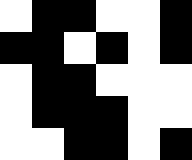[["white", "black", "black", "white", "white", "black"], ["black", "black", "white", "black", "white", "black"], ["white", "black", "black", "white", "white", "white"], ["white", "black", "black", "black", "white", "white"], ["white", "white", "black", "black", "white", "black"]]